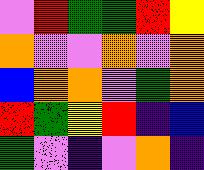[["violet", "red", "green", "green", "red", "yellow"], ["orange", "violet", "violet", "orange", "violet", "orange"], ["blue", "orange", "orange", "violet", "green", "orange"], ["red", "green", "yellow", "red", "indigo", "blue"], ["green", "violet", "indigo", "violet", "orange", "indigo"]]